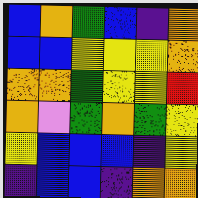[["blue", "orange", "green", "blue", "indigo", "orange"], ["blue", "blue", "yellow", "yellow", "yellow", "orange"], ["orange", "orange", "green", "yellow", "yellow", "red"], ["orange", "violet", "green", "orange", "green", "yellow"], ["yellow", "blue", "blue", "blue", "indigo", "yellow"], ["indigo", "blue", "blue", "indigo", "orange", "orange"]]